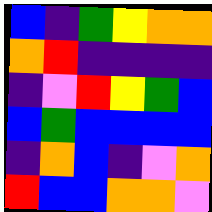[["blue", "indigo", "green", "yellow", "orange", "orange"], ["orange", "red", "indigo", "indigo", "indigo", "indigo"], ["indigo", "violet", "red", "yellow", "green", "blue"], ["blue", "green", "blue", "blue", "blue", "blue"], ["indigo", "orange", "blue", "indigo", "violet", "orange"], ["red", "blue", "blue", "orange", "orange", "violet"]]